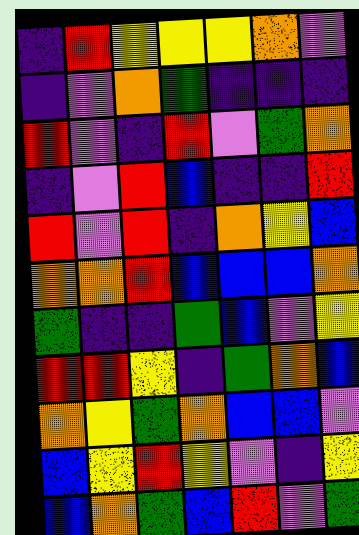[["indigo", "red", "yellow", "yellow", "yellow", "orange", "violet"], ["indigo", "violet", "orange", "green", "indigo", "indigo", "indigo"], ["red", "violet", "indigo", "red", "violet", "green", "orange"], ["indigo", "violet", "red", "blue", "indigo", "indigo", "red"], ["red", "violet", "red", "indigo", "orange", "yellow", "blue"], ["orange", "orange", "red", "blue", "blue", "blue", "orange"], ["green", "indigo", "indigo", "green", "blue", "violet", "yellow"], ["red", "red", "yellow", "indigo", "green", "orange", "blue"], ["orange", "yellow", "green", "orange", "blue", "blue", "violet"], ["blue", "yellow", "red", "yellow", "violet", "indigo", "yellow"], ["blue", "orange", "green", "blue", "red", "violet", "green"]]